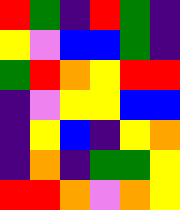[["red", "green", "indigo", "red", "green", "indigo"], ["yellow", "violet", "blue", "blue", "green", "indigo"], ["green", "red", "orange", "yellow", "red", "red"], ["indigo", "violet", "yellow", "yellow", "blue", "blue"], ["indigo", "yellow", "blue", "indigo", "yellow", "orange"], ["indigo", "orange", "indigo", "green", "green", "yellow"], ["red", "red", "orange", "violet", "orange", "yellow"]]